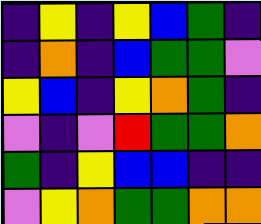[["indigo", "yellow", "indigo", "yellow", "blue", "green", "indigo"], ["indigo", "orange", "indigo", "blue", "green", "green", "violet"], ["yellow", "blue", "indigo", "yellow", "orange", "green", "indigo"], ["violet", "indigo", "violet", "red", "green", "green", "orange"], ["green", "indigo", "yellow", "blue", "blue", "indigo", "indigo"], ["violet", "yellow", "orange", "green", "green", "orange", "orange"]]